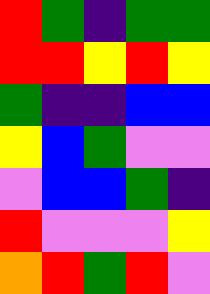[["red", "green", "indigo", "green", "green"], ["red", "red", "yellow", "red", "yellow"], ["green", "indigo", "indigo", "blue", "blue"], ["yellow", "blue", "green", "violet", "violet"], ["violet", "blue", "blue", "green", "indigo"], ["red", "violet", "violet", "violet", "yellow"], ["orange", "red", "green", "red", "violet"]]